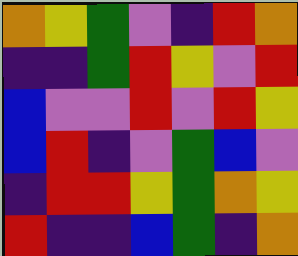[["orange", "yellow", "green", "violet", "indigo", "red", "orange"], ["indigo", "indigo", "green", "red", "yellow", "violet", "red"], ["blue", "violet", "violet", "red", "violet", "red", "yellow"], ["blue", "red", "indigo", "violet", "green", "blue", "violet"], ["indigo", "red", "red", "yellow", "green", "orange", "yellow"], ["red", "indigo", "indigo", "blue", "green", "indigo", "orange"]]